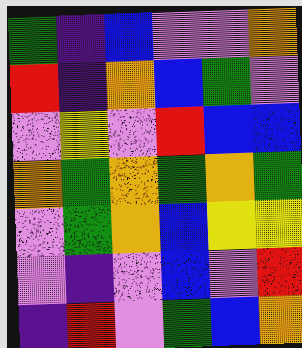[["green", "indigo", "blue", "violet", "violet", "orange"], ["red", "indigo", "orange", "blue", "green", "violet"], ["violet", "yellow", "violet", "red", "blue", "blue"], ["orange", "green", "orange", "green", "orange", "green"], ["violet", "green", "orange", "blue", "yellow", "yellow"], ["violet", "indigo", "violet", "blue", "violet", "red"], ["indigo", "red", "violet", "green", "blue", "orange"]]